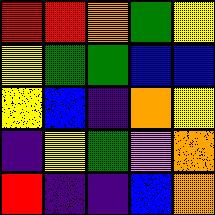[["red", "red", "orange", "green", "yellow"], ["yellow", "green", "green", "blue", "blue"], ["yellow", "blue", "indigo", "orange", "yellow"], ["indigo", "yellow", "green", "violet", "orange"], ["red", "indigo", "indigo", "blue", "orange"]]